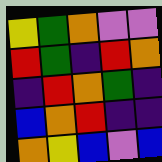[["yellow", "green", "orange", "violet", "violet"], ["red", "green", "indigo", "red", "orange"], ["indigo", "red", "orange", "green", "indigo"], ["blue", "orange", "red", "indigo", "indigo"], ["orange", "yellow", "blue", "violet", "blue"]]